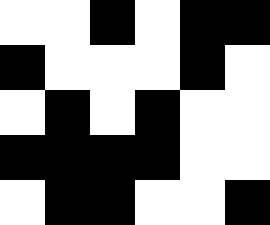[["white", "white", "black", "white", "black", "black"], ["black", "white", "white", "white", "black", "white"], ["white", "black", "white", "black", "white", "white"], ["black", "black", "black", "black", "white", "white"], ["white", "black", "black", "white", "white", "black"]]